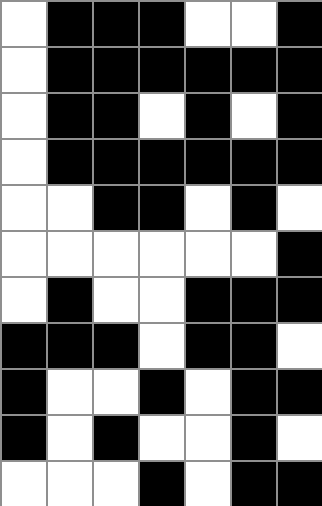[["white", "black", "black", "black", "white", "white", "black"], ["white", "black", "black", "black", "black", "black", "black"], ["white", "black", "black", "white", "black", "white", "black"], ["white", "black", "black", "black", "black", "black", "black"], ["white", "white", "black", "black", "white", "black", "white"], ["white", "white", "white", "white", "white", "white", "black"], ["white", "black", "white", "white", "black", "black", "black"], ["black", "black", "black", "white", "black", "black", "white"], ["black", "white", "white", "black", "white", "black", "black"], ["black", "white", "black", "white", "white", "black", "white"], ["white", "white", "white", "black", "white", "black", "black"]]